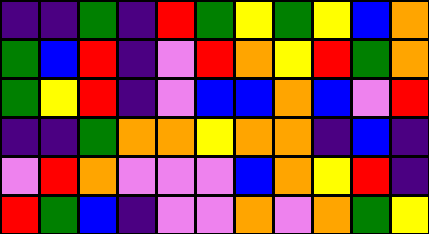[["indigo", "indigo", "green", "indigo", "red", "green", "yellow", "green", "yellow", "blue", "orange"], ["green", "blue", "red", "indigo", "violet", "red", "orange", "yellow", "red", "green", "orange"], ["green", "yellow", "red", "indigo", "violet", "blue", "blue", "orange", "blue", "violet", "red"], ["indigo", "indigo", "green", "orange", "orange", "yellow", "orange", "orange", "indigo", "blue", "indigo"], ["violet", "red", "orange", "violet", "violet", "violet", "blue", "orange", "yellow", "red", "indigo"], ["red", "green", "blue", "indigo", "violet", "violet", "orange", "violet", "orange", "green", "yellow"]]